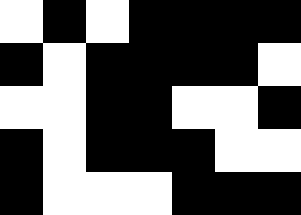[["white", "black", "white", "black", "black", "black", "black"], ["black", "white", "black", "black", "black", "black", "white"], ["white", "white", "black", "black", "white", "white", "black"], ["black", "white", "black", "black", "black", "white", "white"], ["black", "white", "white", "white", "black", "black", "black"]]